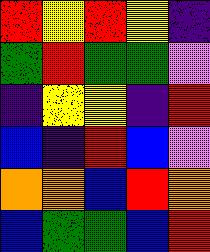[["red", "yellow", "red", "yellow", "indigo"], ["green", "red", "green", "green", "violet"], ["indigo", "yellow", "yellow", "indigo", "red"], ["blue", "indigo", "red", "blue", "violet"], ["orange", "orange", "blue", "red", "orange"], ["blue", "green", "green", "blue", "red"]]